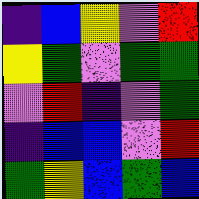[["indigo", "blue", "yellow", "violet", "red"], ["yellow", "green", "violet", "green", "green"], ["violet", "red", "indigo", "violet", "green"], ["indigo", "blue", "blue", "violet", "red"], ["green", "yellow", "blue", "green", "blue"]]